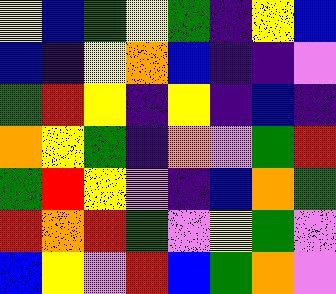[["yellow", "blue", "green", "yellow", "green", "indigo", "yellow", "blue"], ["blue", "indigo", "yellow", "orange", "blue", "indigo", "indigo", "violet"], ["green", "red", "yellow", "indigo", "yellow", "indigo", "blue", "indigo"], ["orange", "yellow", "green", "indigo", "orange", "violet", "green", "red"], ["green", "red", "yellow", "violet", "indigo", "blue", "orange", "green"], ["red", "orange", "red", "green", "violet", "yellow", "green", "violet"], ["blue", "yellow", "violet", "red", "blue", "green", "orange", "violet"]]